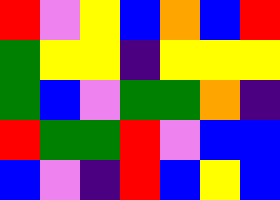[["red", "violet", "yellow", "blue", "orange", "blue", "red"], ["green", "yellow", "yellow", "indigo", "yellow", "yellow", "yellow"], ["green", "blue", "violet", "green", "green", "orange", "indigo"], ["red", "green", "green", "red", "violet", "blue", "blue"], ["blue", "violet", "indigo", "red", "blue", "yellow", "blue"]]